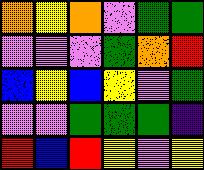[["orange", "yellow", "orange", "violet", "green", "green"], ["violet", "violet", "violet", "green", "orange", "red"], ["blue", "yellow", "blue", "yellow", "violet", "green"], ["violet", "violet", "green", "green", "green", "indigo"], ["red", "blue", "red", "yellow", "violet", "yellow"]]